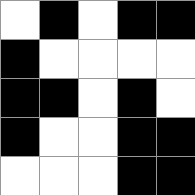[["white", "black", "white", "black", "black"], ["black", "white", "white", "white", "white"], ["black", "black", "white", "black", "white"], ["black", "white", "white", "black", "black"], ["white", "white", "white", "black", "black"]]